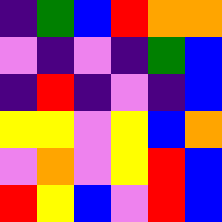[["indigo", "green", "blue", "red", "orange", "orange"], ["violet", "indigo", "violet", "indigo", "green", "blue"], ["indigo", "red", "indigo", "violet", "indigo", "blue"], ["yellow", "yellow", "violet", "yellow", "blue", "orange"], ["violet", "orange", "violet", "yellow", "red", "blue"], ["red", "yellow", "blue", "violet", "red", "blue"]]